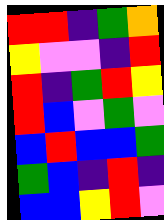[["red", "red", "indigo", "green", "orange"], ["yellow", "violet", "violet", "indigo", "red"], ["red", "indigo", "green", "red", "yellow"], ["red", "blue", "violet", "green", "violet"], ["blue", "red", "blue", "blue", "green"], ["green", "blue", "indigo", "red", "indigo"], ["blue", "blue", "yellow", "red", "violet"]]